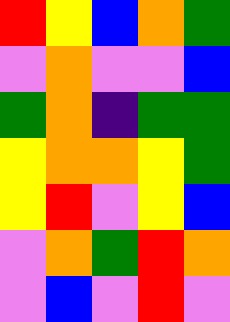[["red", "yellow", "blue", "orange", "green"], ["violet", "orange", "violet", "violet", "blue"], ["green", "orange", "indigo", "green", "green"], ["yellow", "orange", "orange", "yellow", "green"], ["yellow", "red", "violet", "yellow", "blue"], ["violet", "orange", "green", "red", "orange"], ["violet", "blue", "violet", "red", "violet"]]